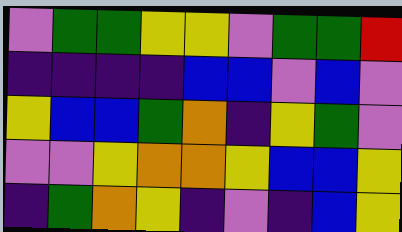[["violet", "green", "green", "yellow", "yellow", "violet", "green", "green", "red"], ["indigo", "indigo", "indigo", "indigo", "blue", "blue", "violet", "blue", "violet"], ["yellow", "blue", "blue", "green", "orange", "indigo", "yellow", "green", "violet"], ["violet", "violet", "yellow", "orange", "orange", "yellow", "blue", "blue", "yellow"], ["indigo", "green", "orange", "yellow", "indigo", "violet", "indigo", "blue", "yellow"]]